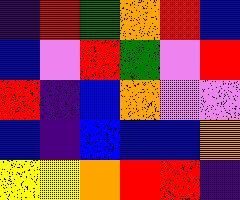[["indigo", "red", "green", "orange", "red", "blue"], ["blue", "violet", "red", "green", "violet", "red"], ["red", "indigo", "blue", "orange", "violet", "violet"], ["blue", "indigo", "blue", "blue", "blue", "orange"], ["yellow", "yellow", "orange", "red", "red", "indigo"]]